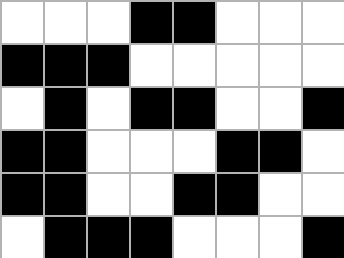[["white", "white", "white", "black", "black", "white", "white", "white"], ["black", "black", "black", "white", "white", "white", "white", "white"], ["white", "black", "white", "black", "black", "white", "white", "black"], ["black", "black", "white", "white", "white", "black", "black", "white"], ["black", "black", "white", "white", "black", "black", "white", "white"], ["white", "black", "black", "black", "white", "white", "white", "black"]]